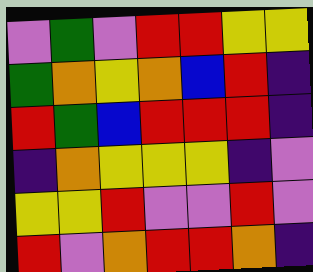[["violet", "green", "violet", "red", "red", "yellow", "yellow"], ["green", "orange", "yellow", "orange", "blue", "red", "indigo"], ["red", "green", "blue", "red", "red", "red", "indigo"], ["indigo", "orange", "yellow", "yellow", "yellow", "indigo", "violet"], ["yellow", "yellow", "red", "violet", "violet", "red", "violet"], ["red", "violet", "orange", "red", "red", "orange", "indigo"]]